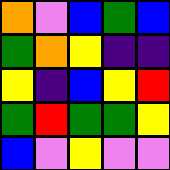[["orange", "violet", "blue", "green", "blue"], ["green", "orange", "yellow", "indigo", "indigo"], ["yellow", "indigo", "blue", "yellow", "red"], ["green", "red", "green", "green", "yellow"], ["blue", "violet", "yellow", "violet", "violet"]]